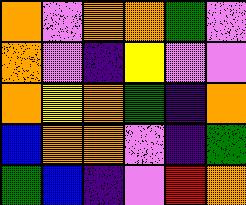[["orange", "violet", "orange", "orange", "green", "violet"], ["orange", "violet", "indigo", "yellow", "violet", "violet"], ["orange", "yellow", "orange", "green", "indigo", "orange"], ["blue", "orange", "orange", "violet", "indigo", "green"], ["green", "blue", "indigo", "violet", "red", "orange"]]